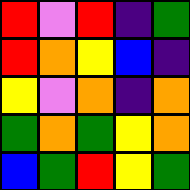[["red", "violet", "red", "indigo", "green"], ["red", "orange", "yellow", "blue", "indigo"], ["yellow", "violet", "orange", "indigo", "orange"], ["green", "orange", "green", "yellow", "orange"], ["blue", "green", "red", "yellow", "green"]]